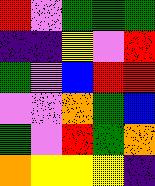[["red", "violet", "green", "green", "green"], ["indigo", "indigo", "yellow", "violet", "red"], ["green", "violet", "blue", "red", "red"], ["violet", "violet", "orange", "green", "blue"], ["green", "violet", "red", "green", "orange"], ["orange", "yellow", "yellow", "yellow", "indigo"]]